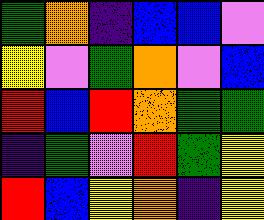[["green", "orange", "indigo", "blue", "blue", "violet"], ["yellow", "violet", "green", "orange", "violet", "blue"], ["red", "blue", "red", "orange", "green", "green"], ["indigo", "green", "violet", "red", "green", "yellow"], ["red", "blue", "yellow", "orange", "indigo", "yellow"]]